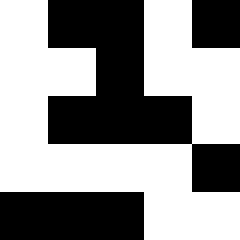[["white", "black", "black", "white", "black"], ["white", "white", "black", "white", "white"], ["white", "black", "black", "black", "white"], ["white", "white", "white", "white", "black"], ["black", "black", "black", "white", "white"]]